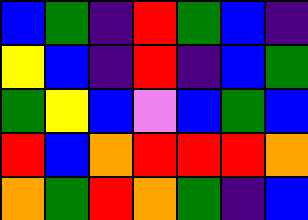[["blue", "green", "indigo", "red", "green", "blue", "indigo"], ["yellow", "blue", "indigo", "red", "indigo", "blue", "green"], ["green", "yellow", "blue", "violet", "blue", "green", "blue"], ["red", "blue", "orange", "red", "red", "red", "orange"], ["orange", "green", "red", "orange", "green", "indigo", "blue"]]